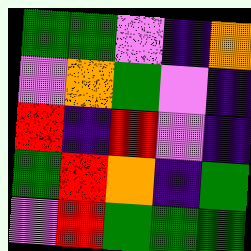[["green", "green", "violet", "indigo", "orange"], ["violet", "orange", "green", "violet", "indigo"], ["red", "indigo", "red", "violet", "indigo"], ["green", "red", "orange", "indigo", "green"], ["violet", "red", "green", "green", "green"]]